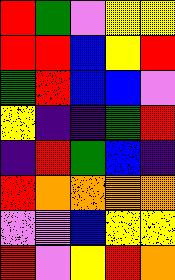[["red", "green", "violet", "yellow", "yellow"], ["red", "red", "blue", "yellow", "red"], ["green", "red", "blue", "blue", "violet"], ["yellow", "indigo", "indigo", "green", "red"], ["indigo", "red", "green", "blue", "indigo"], ["red", "orange", "orange", "orange", "orange"], ["violet", "violet", "blue", "yellow", "yellow"], ["red", "violet", "yellow", "red", "orange"]]